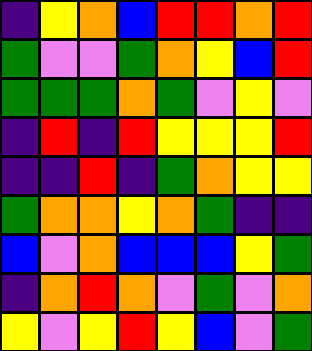[["indigo", "yellow", "orange", "blue", "red", "red", "orange", "red"], ["green", "violet", "violet", "green", "orange", "yellow", "blue", "red"], ["green", "green", "green", "orange", "green", "violet", "yellow", "violet"], ["indigo", "red", "indigo", "red", "yellow", "yellow", "yellow", "red"], ["indigo", "indigo", "red", "indigo", "green", "orange", "yellow", "yellow"], ["green", "orange", "orange", "yellow", "orange", "green", "indigo", "indigo"], ["blue", "violet", "orange", "blue", "blue", "blue", "yellow", "green"], ["indigo", "orange", "red", "orange", "violet", "green", "violet", "orange"], ["yellow", "violet", "yellow", "red", "yellow", "blue", "violet", "green"]]